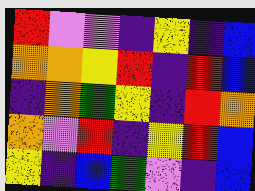[["red", "violet", "violet", "indigo", "yellow", "indigo", "blue"], ["orange", "orange", "yellow", "red", "indigo", "red", "blue"], ["indigo", "orange", "green", "yellow", "indigo", "red", "orange"], ["orange", "violet", "red", "indigo", "yellow", "red", "blue"], ["yellow", "indigo", "blue", "green", "violet", "indigo", "blue"]]